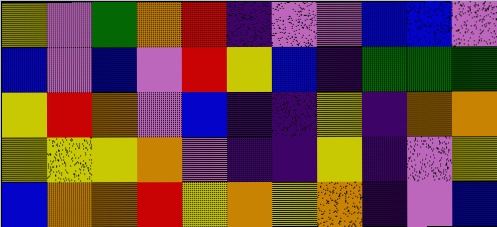[["yellow", "violet", "green", "orange", "red", "indigo", "violet", "violet", "blue", "blue", "violet"], ["blue", "violet", "blue", "violet", "red", "yellow", "blue", "indigo", "green", "green", "green"], ["yellow", "red", "orange", "violet", "blue", "indigo", "indigo", "yellow", "indigo", "orange", "orange"], ["yellow", "yellow", "yellow", "orange", "violet", "indigo", "indigo", "yellow", "indigo", "violet", "yellow"], ["blue", "orange", "orange", "red", "yellow", "orange", "yellow", "orange", "indigo", "violet", "blue"]]